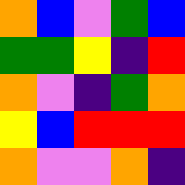[["orange", "blue", "violet", "green", "blue"], ["green", "green", "yellow", "indigo", "red"], ["orange", "violet", "indigo", "green", "orange"], ["yellow", "blue", "red", "red", "red"], ["orange", "violet", "violet", "orange", "indigo"]]